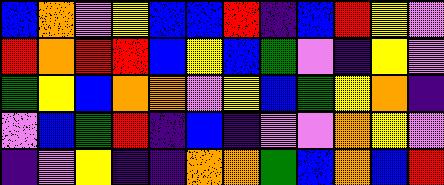[["blue", "orange", "violet", "yellow", "blue", "blue", "red", "indigo", "blue", "red", "yellow", "violet"], ["red", "orange", "red", "red", "blue", "yellow", "blue", "green", "violet", "indigo", "yellow", "violet"], ["green", "yellow", "blue", "orange", "orange", "violet", "yellow", "blue", "green", "yellow", "orange", "indigo"], ["violet", "blue", "green", "red", "indigo", "blue", "indigo", "violet", "violet", "orange", "yellow", "violet"], ["indigo", "violet", "yellow", "indigo", "indigo", "orange", "orange", "green", "blue", "orange", "blue", "red"]]